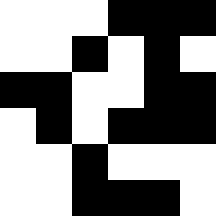[["white", "white", "white", "black", "black", "black"], ["white", "white", "black", "white", "black", "white"], ["black", "black", "white", "white", "black", "black"], ["white", "black", "white", "black", "black", "black"], ["white", "white", "black", "white", "white", "white"], ["white", "white", "black", "black", "black", "white"]]